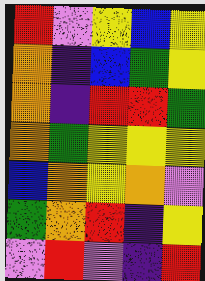[["red", "violet", "yellow", "blue", "yellow"], ["orange", "indigo", "blue", "green", "yellow"], ["orange", "indigo", "red", "red", "green"], ["orange", "green", "yellow", "yellow", "yellow"], ["blue", "orange", "yellow", "orange", "violet"], ["green", "orange", "red", "indigo", "yellow"], ["violet", "red", "violet", "indigo", "red"]]